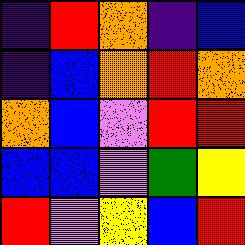[["indigo", "red", "orange", "indigo", "blue"], ["indigo", "blue", "orange", "red", "orange"], ["orange", "blue", "violet", "red", "red"], ["blue", "blue", "violet", "green", "yellow"], ["red", "violet", "yellow", "blue", "red"]]